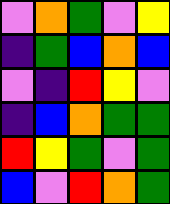[["violet", "orange", "green", "violet", "yellow"], ["indigo", "green", "blue", "orange", "blue"], ["violet", "indigo", "red", "yellow", "violet"], ["indigo", "blue", "orange", "green", "green"], ["red", "yellow", "green", "violet", "green"], ["blue", "violet", "red", "orange", "green"]]